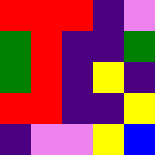[["red", "red", "red", "indigo", "violet"], ["green", "red", "indigo", "indigo", "green"], ["green", "red", "indigo", "yellow", "indigo"], ["red", "red", "indigo", "indigo", "yellow"], ["indigo", "violet", "violet", "yellow", "blue"]]